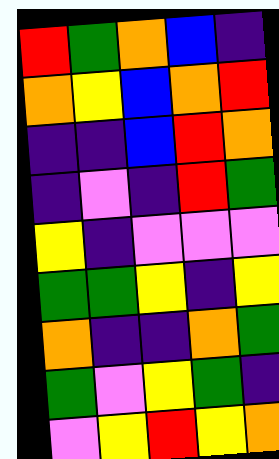[["red", "green", "orange", "blue", "indigo"], ["orange", "yellow", "blue", "orange", "red"], ["indigo", "indigo", "blue", "red", "orange"], ["indigo", "violet", "indigo", "red", "green"], ["yellow", "indigo", "violet", "violet", "violet"], ["green", "green", "yellow", "indigo", "yellow"], ["orange", "indigo", "indigo", "orange", "green"], ["green", "violet", "yellow", "green", "indigo"], ["violet", "yellow", "red", "yellow", "orange"]]